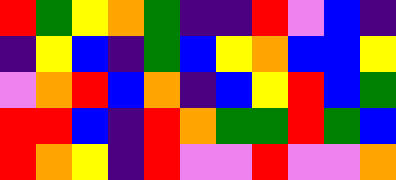[["red", "green", "yellow", "orange", "green", "indigo", "indigo", "red", "violet", "blue", "indigo"], ["indigo", "yellow", "blue", "indigo", "green", "blue", "yellow", "orange", "blue", "blue", "yellow"], ["violet", "orange", "red", "blue", "orange", "indigo", "blue", "yellow", "red", "blue", "green"], ["red", "red", "blue", "indigo", "red", "orange", "green", "green", "red", "green", "blue"], ["red", "orange", "yellow", "indigo", "red", "violet", "violet", "red", "violet", "violet", "orange"]]